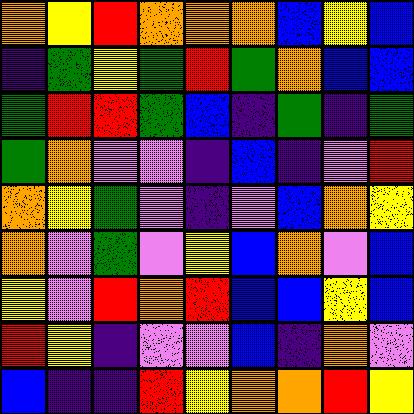[["orange", "yellow", "red", "orange", "orange", "orange", "blue", "yellow", "blue"], ["indigo", "green", "yellow", "green", "red", "green", "orange", "blue", "blue"], ["green", "red", "red", "green", "blue", "indigo", "green", "indigo", "green"], ["green", "orange", "violet", "violet", "indigo", "blue", "indigo", "violet", "red"], ["orange", "yellow", "green", "violet", "indigo", "violet", "blue", "orange", "yellow"], ["orange", "violet", "green", "violet", "yellow", "blue", "orange", "violet", "blue"], ["yellow", "violet", "red", "orange", "red", "blue", "blue", "yellow", "blue"], ["red", "yellow", "indigo", "violet", "violet", "blue", "indigo", "orange", "violet"], ["blue", "indigo", "indigo", "red", "yellow", "orange", "orange", "red", "yellow"]]